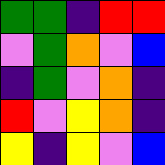[["green", "green", "indigo", "red", "red"], ["violet", "green", "orange", "violet", "blue"], ["indigo", "green", "violet", "orange", "indigo"], ["red", "violet", "yellow", "orange", "indigo"], ["yellow", "indigo", "yellow", "violet", "blue"]]